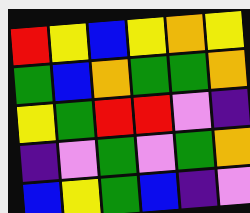[["red", "yellow", "blue", "yellow", "orange", "yellow"], ["green", "blue", "orange", "green", "green", "orange"], ["yellow", "green", "red", "red", "violet", "indigo"], ["indigo", "violet", "green", "violet", "green", "orange"], ["blue", "yellow", "green", "blue", "indigo", "violet"]]